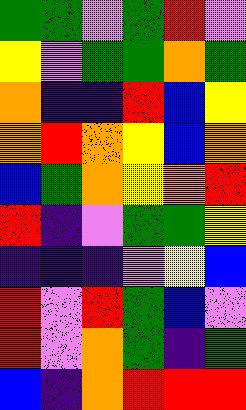[["green", "green", "violet", "green", "red", "violet"], ["yellow", "violet", "green", "green", "orange", "green"], ["orange", "indigo", "indigo", "red", "blue", "yellow"], ["orange", "red", "orange", "yellow", "blue", "orange"], ["blue", "green", "orange", "yellow", "orange", "red"], ["red", "indigo", "violet", "green", "green", "yellow"], ["indigo", "indigo", "indigo", "violet", "yellow", "blue"], ["red", "violet", "red", "green", "blue", "violet"], ["red", "violet", "orange", "green", "indigo", "green"], ["blue", "indigo", "orange", "red", "red", "red"]]